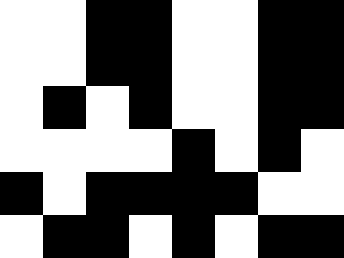[["white", "white", "black", "black", "white", "white", "black", "black"], ["white", "white", "black", "black", "white", "white", "black", "black"], ["white", "black", "white", "black", "white", "white", "black", "black"], ["white", "white", "white", "white", "black", "white", "black", "white"], ["black", "white", "black", "black", "black", "black", "white", "white"], ["white", "black", "black", "white", "black", "white", "black", "black"]]